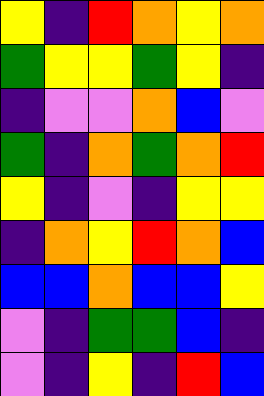[["yellow", "indigo", "red", "orange", "yellow", "orange"], ["green", "yellow", "yellow", "green", "yellow", "indigo"], ["indigo", "violet", "violet", "orange", "blue", "violet"], ["green", "indigo", "orange", "green", "orange", "red"], ["yellow", "indigo", "violet", "indigo", "yellow", "yellow"], ["indigo", "orange", "yellow", "red", "orange", "blue"], ["blue", "blue", "orange", "blue", "blue", "yellow"], ["violet", "indigo", "green", "green", "blue", "indigo"], ["violet", "indigo", "yellow", "indigo", "red", "blue"]]